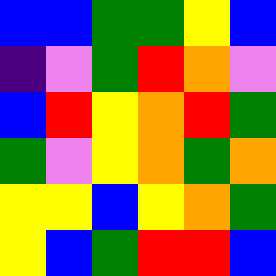[["blue", "blue", "green", "green", "yellow", "blue"], ["indigo", "violet", "green", "red", "orange", "violet"], ["blue", "red", "yellow", "orange", "red", "green"], ["green", "violet", "yellow", "orange", "green", "orange"], ["yellow", "yellow", "blue", "yellow", "orange", "green"], ["yellow", "blue", "green", "red", "red", "blue"]]